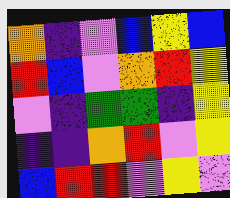[["orange", "indigo", "violet", "blue", "yellow", "blue"], ["red", "blue", "violet", "orange", "red", "yellow"], ["violet", "indigo", "green", "green", "indigo", "yellow"], ["indigo", "indigo", "orange", "red", "violet", "yellow"], ["blue", "red", "red", "violet", "yellow", "violet"]]